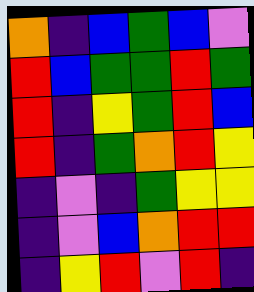[["orange", "indigo", "blue", "green", "blue", "violet"], ["red", "blue", "green", "green", "red", "green"], ["red", "indigo", "yellow", "green", "red", "blue"], ["red", "indigo", "green", "orange", "red", "yellow"], ["indigo", "violet", "indigo", "green", "yellow", "yellow"], ["indigo", "violet", "blue", "orange", "red", "red"], ["indigo", "yellow", "red", "violet", "red", "indigo"]]